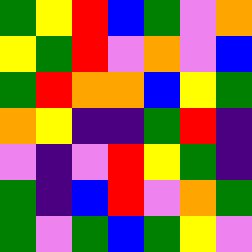[["green", "yellow", "red", "blue", "green", "violet", "orange"], ["yellow", "green", "red", "violet", "orange", "violet", "blue"], ["green", "red", "orange", "orange", "blue", "yellow", "green"], ["orange", "yellow", "indigo", "indigo", "green", "red", "indigo"], ["violet", "indigo", "violet", "red", "yellow", "green", "indigo"], ["green", "indigo", "blue", "red", "violet", "orange", "green"], ["green", "violet", "green", "blue", "green", "yellow", "violet"]]